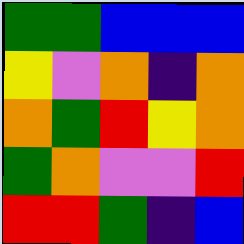[["green", "green", "blue", "blue", "blue"], ["yellow", "violet", "orange", "indigo", "orange"], ["orange", "green", "red", "yellow", "orange"], ["green", "orange", "violet", "violet", "red"], ["red", "red", "green", "indigo", "blue"]]